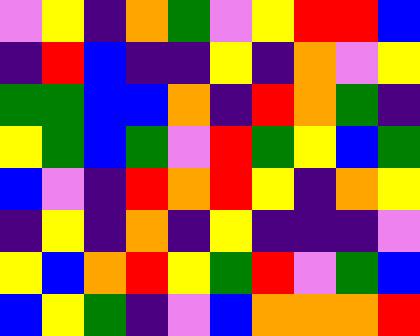[["violet", "yellow", "indigo", "orange", "green", "violet", "yellow", "red", "red", "blue"], ["indigo", "red", "blue", "indigo", "indigo", "yellow", "indigo", "orange", "violet", "yellow"], ["green", "green", "blue", "blue", "orange", "indigo", "red", "orange", "green", "indigo"], ["yellow", "green", "blue", "green", "violet", "red", "green", "yellow", "blue", "green"], ["blue", "violet", "indigo", "red", "orange", "red", "yellow", "indigo", "orange", "yellow"], ["indigo", "yellow", "indigo", "orange", "indigo", "yellow", "indigo", "indigo", "indigo", "violet"], ["yellow", "blue", "orange", "red", "yellow", "green", "red", "violet", "green", "blue"], ["blue", "yellow", "green", "indigo", "violet", "blue", "orange", "orange", "orange", "red"]]